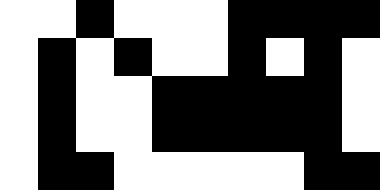[["white", "white", "black", "white", "white", "white", "black", "black", "black", "black"], ["white", "black", "white", "black", "white", "white", "black", "white", "black", "white"], ["white", "black", "white", "white", "black", "black", "black", "black", "black", "white"], ["white", "black", "white", "white", "black", "black", "black", "black", "black", "white"], ["white", "black", "black", "white", "white", "white", "white", "white", "black", "black"]]